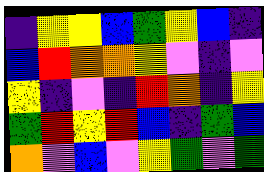[["indigo", "yellow", "yellow", "blue", "green", "yellow", "blue", "indigo"], ["blue", "red", "orange", "orange", "yellow", "violet", "indigo", "violet"], ["yellow", "indigo", "violet", "indigo", "red", "orange", "indigo", "yellow"], ["green", "red", "yellow", "red", "blue", "indigo", "green", "blue"], ["orange", "violet", "blue", "violet", "yellow", "green", "violet", "green"]]